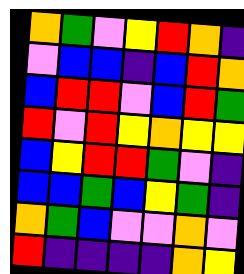[["orange", "green", "violet", "yellow", "red", "orange", "indigo"], ["violet", "blue", "blue", "indigo", "blue", "red", "orange"], ["blue", "red", "red", "violet", "blue", "red", "green"], ["red", "violet", "red", "yellow", "orange", "yellow", "yellow"], ["blue", "yellow", "red", "red", "green", "violet", "indigo"], ["blue", "blue", "green", "blue", "yellow", "green", "indigo"], ["orange", "green", "blue", "violet", "violet", "orange", "violet"], ["red", "indigo", "indigo", "indigo", "indigo", "orange", "yellow"]]